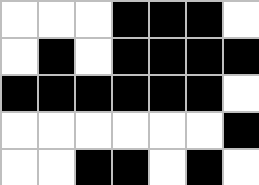[["white", "white", "white", "black", "black", "black", "white"], ["white", "black", "white", "black", "black", "black", "black"], ["black", "black", "black", "black", "black", "black", "white"], ["white", "white", "white", "white", "white", "white", "black"], ["white", "white", "black", "black", "white", "black", "white"]]